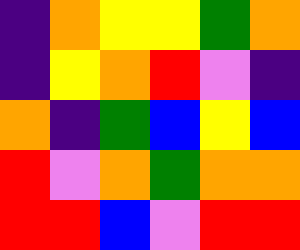[["indigo", "orange", "yellow", "yellow", "green", "orange"], ["indigo", "yellow", "orange", "red", "violet", "indigo"], ["orange", "indigo", "green", "blue", "yellow", "blue"], ["red", "violet", "orange", "green", "orange", "orange"], ["red", "red", "blue", "violet", "red", "red"]]